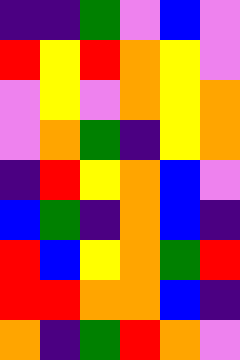[["indigo", "indigo", "green", "violet", "blue", "violet"], ["red", "yellow", "red", "orange", "yellow", "violet"], ["violet", "yellow", "violet", "orange", "yellow", "orange"], ["violet", "orange", "green", "indigo", "yellow", "orange"], ["indigo", "red", "yellow", "orange", "blue", "violet"], ["blue", "green", "indigo", "orange", "blue", "indigo"], ["red", "blue", "yellow", "orange", "green", "red"], ["red", "red", "orange", "orange", "blue", "indigo"], ["orange", "indigo", "green", "red", "orange", "violet"]]